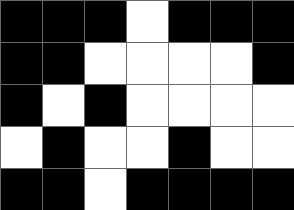[["black", "black", "black", "white", "black", "black", "black"], ["black", "black", "white", "white", "white", "white", "black"], ["black", "white", "black", "white", "white", "white", "white"], ["white", "black", "white", "white", "black", "white", "white"], ["black", "black", "white", "black", "black", "black", "black"]]